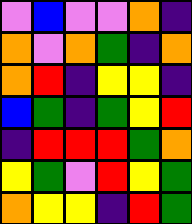[["violet", "blue", "violet", "violet", "orange", "indigo"], ["orange", "violet", "orange", "green", "indigo", "orange"], ["orange", "red", "indigo", "yellow", "yellow", "indigo"], ["blue", "green", "indigo", "green", "yellow", "red"], ["indigo", "red", "red", "red", "green", "orange"], ["yellow", "green", "violet", "red", "yellow", "green"], ["orange", "yellow", "yellow", "indigo", "red", "green"]]